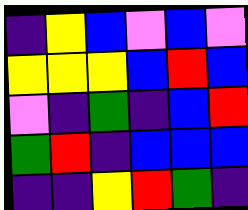[["indigo", "yellow", "blue", "violet", "blue", "violet"], ["yellow", "yellow", "yellow", "blue", "red", "blue"], ["violet", "indigo", "green", "indigo", "blue", "red"], ["green", "red", "indigo", "blue", "blue", "blue"], ["indigo", "indigo", "yellow", "red", "green", "indigo"]]